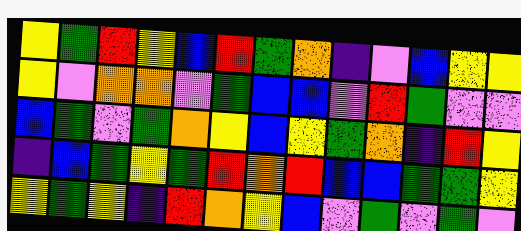[["yellow", "green", "red", "yellow", "blue", "red", "green", "orange", "indigo", "violet", "blue", "yellow", "yellow"], ["yellow", "violet", "orange", "orange", "violet", "green", "blue", "blue", "violet", "red", "green", "violet", "violet"], ["blue", "green", "violet", "green", "orange", "yellow", "blue", "yellow", "green", "orange", "indigo", "red", "yellow"], ["indigo", "blue", "green", "yellow", "green", "red", "orange", "red", "blue", "blue", "green", "green", "yellow"], ["yellow", "green", "yellow", "indigo", "red", "orange", "yellow", "blue", "violet", "green", "violet", "green", "violet"]]